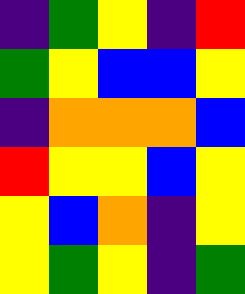[["indigo", "green", "yellow", "indigo", "red"], ["green", "yellow", "blue", "blue", "yellow"], ["indigo", "orange", "orange", "orange", "blue"], ["red", "yellow", "yellow", "blue", "yellow"], ["yellow", "blue", "orange", "indigo", "yellow"], ["yellow", "green", "yellow", "indigo", "green"]]